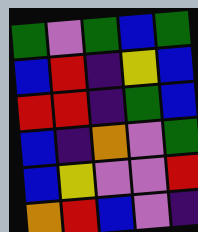[["green", "violet", "green", "blue", "green"], ["blue", "red", "indigo", "yellow", "blue"], ["red", "red", "indigo", "green", "blue"], ["blue", "indigo", "orange", "violet", "green"], ["blue", "yellow", "violet", "violet", "red"], ["orange", "red", "blue", "violet", "indigo"]]